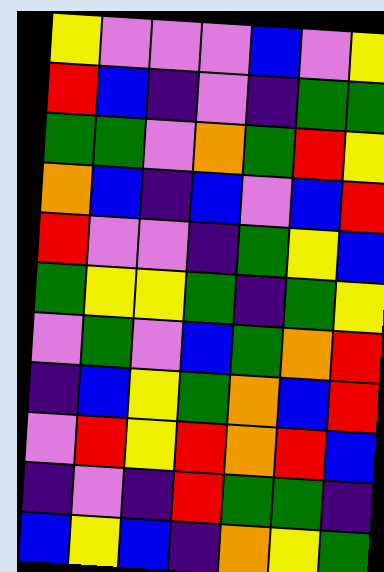[["yellow", "violet", "violet", "violet", "blue", "violet", "yellow"], ["red", "blue", "indigo", "violet", "indigo", "green", "green"], ["green", "green", "violet", "orange", "green", "red", "yellow"], ["orange", "blue", "indigo", "blue", "violet", "blue", "red"], ["red", "violet", "violet", "indigo", "green", "yellow", "blue"], ["green", "yellow", "yellow", "green", "indigo", "green", "yellow"], ["violet", "green", "violet", "blue", "green", "orange", "red"], ["indigo", "blue", "yellow", "green", "orange", "blue", "red"], ["violet", "red", "yellow", "red", "orange", "red", "blue"], ["indigo", "violet", "indigo", "red", "green", "green", "indigo"], ["blue", "yellow", "blue", "indigo", "orange", "yellow", "green"]]